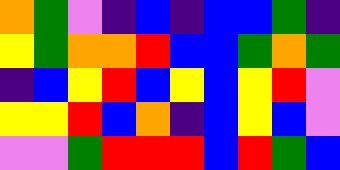[["orange", "green", "violet", "indigo", "blue", "indigo", "blue", "blue", "green", "indigo"], ["yellow", "green", "orange", "orange", "red", "blue", "blue", "green", "orange", "green"], ["indigo", "blue", "yellow", "red", "blue", "yellow", "blue", "yellow", "red", "violet"], ["yellow", "yellow", "red", "blue", "orange", "indigo", "blue", "yellow", "blue", "violet"], ["violet", "violet", "green", "red", "red", "red", "blue", "red", "green", "blue"]]